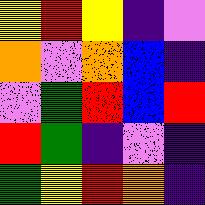[["yellow", "red", "yellow", "indigo", "violet"], ["orange", "violet", "orange", "blue", "indigo"], ["violet", "green", "red", "blue", "red"], ["red", "green", "indigo", "violet", "indigo"], ["green", "yellow", "red", "orange", "indigo"]]